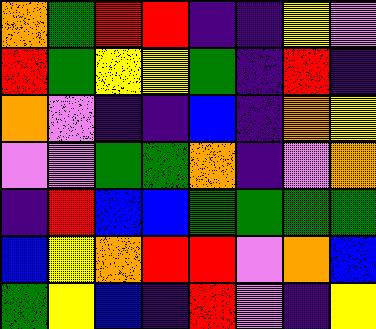[["orange", "green", "red", "red", "indigo", "indigo", "yellow", "violet"], ["red", "green", "yellow", "yellow", "green", "indigo", "red", "indigo"], ["orange", "violet", "indigo", "indigo", "blue", "indigo", "orange", "yellow"], ["violet", "violet", "green", "green", "orange", "indigo", "violet", "orange"], ["indigo", "red", "blue", "blue", "green", "green", "green", "green"], ["blue", "yellow", "orange", "red", "red", "violet", "orange", "blue"], ["green", "yellow", "blue", "indigo", "red", "violet", "indigo", "yellow"]]